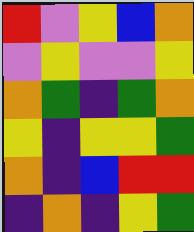[["red", "violet", "yellow", "blue", "orange"], ["violet", "yellow", "violet", "violet", "yellow"], ["orange", "green", "indigo", "green", "orange"], ["yellow", "indigo", "yellow", "yellow", "green"], ["orange", "indigo", "blue", "red", "red"], ["indigo", "orange", "indigo", "yellow", "green"]]